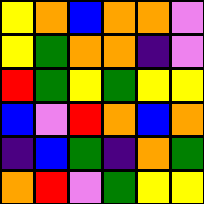[["yellow", "orange", "blue", "orange", "orange", "violet"], ["yellow", "green", "orange", "orange", "indigo", "violet"], ["red", "green", "yellow", "green", "yellow", "yellow"], ["blue", "violet", "red", "orange", "blue", "orange"], ["indigo", "blue", "green", "indigo", "orange", "green"], ["orange", "red", "violet", "green", "yellow", "yellow"]]